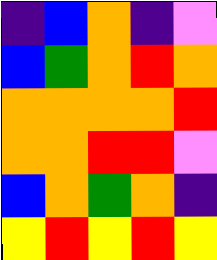[["indigo", "blue", "orange", "indigo", "violet"], ["blue", "green", "orange", "red", "orange"], ["orange", "orange", "orange", "orange", "red"], ["orange", "orange", "red", "red", "violet"], ["blue", "orange", "green", "orange", "indigo"], ["yellow", "red", "yellow", "red", "yellow"]]